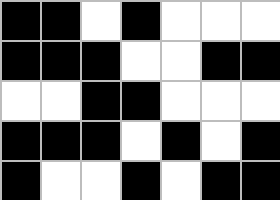[["black", "black", "white", "black", "white", "white", "white"], ["black", "black", "black", "white", "white", "black", "black"], ["white", "white", "black", "black", "white", "white", "white"], ["black", "black", "black", "white", "black", "white", "black"], ["black", "white", "white", "black", "white", "black", "black"]]